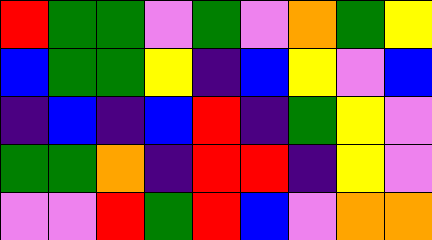[["red", "green", "green", "violet", "green", "violet", "orange", "green", "yellow"], ["blue", "green", "green", "yellow", "indigo", "blue", "yellow", "violet", "blue"], ["indigo", "blue", "indigo", "blue", "red", "indigo", "green", "yellow", "violet"], ["green", "green", "orange", "indigo", "red", "red", "indigo", "yellow", "violet"], ["violet", "violet", "red", "green", "red", "blue", "violet", "orange", "orange"]]